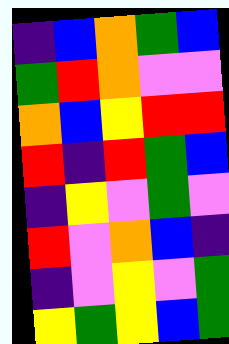[["indigo", "blue", "orange", "green", "blue"], ["green", "red", "orange", "violet", "violet"], ["orange", "blue", "yellow", "red", "red"], ["red", "indigo", "red", "green", "blue"], ["indigo", "yellow", "violet", "green", "violet"], ["red", "violet", "orange", "blue", "indigo"], ["indigo", "violet", "yellow", "violet", "green"], ["yellow", "green", "yellow", "blue", "green"]]